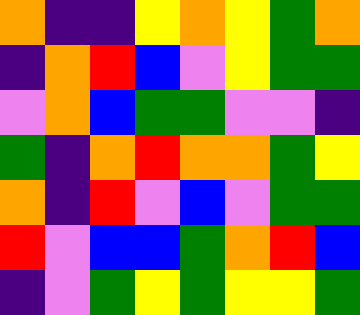[["orange", "indigo", "indigo", "yellow", "orange", "yellow", "green", "orange"], ["indigo", "orange", "red", "blue", "violet", "yellow", "green", "green"], ["violet", "orange", "blue", "green", "green", "violet", "violet", "indigo"], ["green", "indigo", "orange", "red", "orange", "orange", "green", "yellow"], ["orange", "indigo", "red", "violet", "blue", "violet", "green", "green"], ["red", "violet", "blue", "blue", "green", "orange", "red", "blue"], ["indigo", "violet", "green", "yellow", "green", "yellow", "yellow", "green"]]